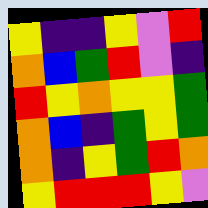[["yellow", "indigo", "indigo", "yellow", "violet", "red"], ["orange", "blue", "green", "red", "violet", "indigo"], ["red", "yellow", "orange", "yellow", "yellow", "green"], ["orange", "blue", "indigo", "green", "yellow", "green"], ["orange", "indigo", "yellow", "green", "red", "orange"], ["yellow", "red", "red", "red", "yellow", "violet"]]